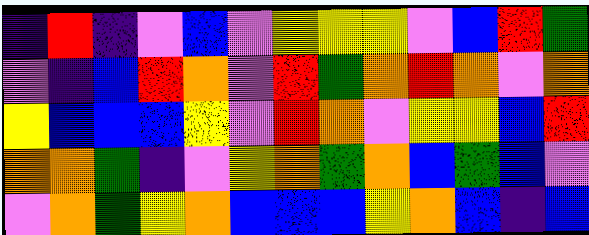[["indigo", "red", "indigo", "violet", "blue", "violet", "yellow", "yellow", "yellow", "violet", "blue", "red", "green"], ["violet", "indigo", "blue", "red", "orange", "violet", "red", "green", "orange", "red", "orange", "violet", "orange"], ["yellow", "blue", "blue", "blue", "yellow", "violet", "red", "orange", "violet", "yellow", "yellow", "blue", "red"], ["orange", "orange", "green", "indigo", "violet", "yellow", "orange", "green", "orange", "blue", "green", "blue", "violet"], ["violet", "orange", "green", "yellow", "orange", "blue", "blue", "blue", "yellow", "orange", "blue", "indigo", "blue"]]